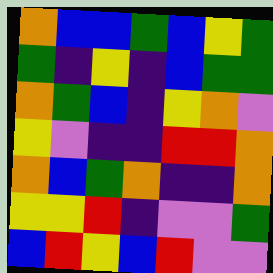[["orange", "blue", "blue", "green", "blue", "yellow", "green"], ["green", "indigo", "yellow", "indigo", "blue", "green", "green"], ["orange", "green", "blue", "indigo", "yellow", "orange", "violet"], ["yellow", "violet", "indigo", "indigo", "red", "red", "orange"], ["orange", "blue", "green", "orange", "indigo", "indigo", "orange"], ["yellow", "yellow", "red", "indigo", "violet", "violet", "green"], ["blue", "red", "yellow", "blue", "red", "violet", "violet"]]